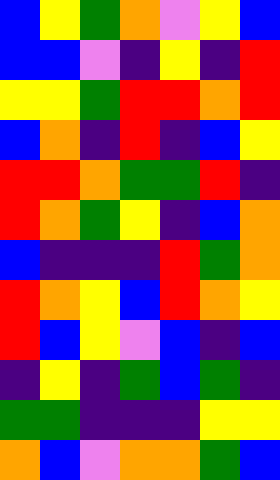[["blue", "yellow", "green", "orange", "violet", "yellow", "blue"], ["blue", "blue", "violet", "indigo", "yellow", "indigo", "red"], ["yellow", "yellow", "green", "red", "red", "orange", "red"], ["blue", "orange", "indigo", "red", "indigo", "blue", "yellow"], ["red", "red", "orange", "green", "green", "red", "indigo"], ["red", "orange", "green", "yellow", "indigo", "blue", "orange"], ["blue", "indigo", "indigo", "indigo", "red", "green", "orange"], ["red", "orange", "yellow", "blue", "red", "orange", "yellow"], ["red", "blue", "yellow", "violet", "blue", "indigo", "blue"], ["indigo", "yellow", "indigo", "green", "blue", "green", "indigo"], ["green", "green", "indigo", "indigo", "indigo", "yellow", "yellow"], ["orange", "blue", "violet", "orange", "orange", "green", "blue"]]